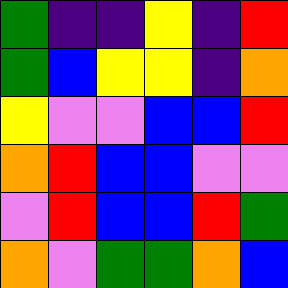[["green", "indigo", "indigo", "yellow", "indigo", "red"], ["green", "blue", "yellow", "yellow", "indigo", "orange"], ["yellow", "violet", "violet", "blue", "blue", "red"], ["orange", "red", "blue", "blue", "violet", "violet"], ["violet", "red", "blue", "blue", "red", "green"], ["orange", "violet", "green", "green", "orange", "blue"]]